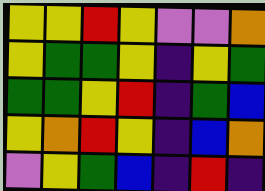[["yellow", "yellow", "red", "yellow", "violet", "violet", "orange"], ["yellow", "green", "green", "yellow", "indigo", "yellow", "green"], ["green", "green", "yellow", "red", "indigo", "green", "blue"], ["yellow", "orange", "red", "yellow", "indigo", "blue", "orange"], ["violet", "yellow", "green", "blue", "indigo", "red", "indigo"]]